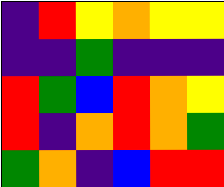[["indigo", "red", "yellow", "orange", "yellow", "yellow"], ["indigo", "indigo", "green", "indigo", "indigo", "indigo"], ["red", "green", "blue", "red", "orange", "yellow"], ["red", "indigo", "orange", "red", "orange", "green"], ["green", "orange", "indigo", "blue", "red", "red"]]